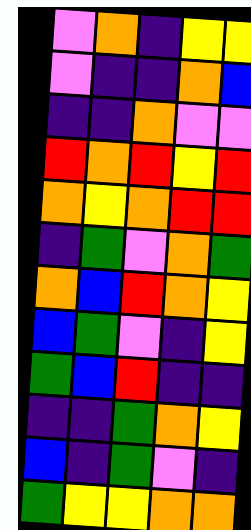[["violet", "orange", "indigo", "yellow", "yellow"], ["violet", "indigo", "indigo", "orange", "blue"], ["indigo", "indigo", "orange", "violet", "violet"], ["red", "orange", "red", "yellow", "red"], ["orange", "yellow", "orange", "red", "red"], ["indigo", "green", "violet", "orange", "green"], ["orange", "blue", "red", "orange", "yellow"], ["blue", "green", "violet", "indigo", "yellow"], ["green", "blue", "red", "indigo", "indigo"], ["indigo", "indigo", "green", "orange", "yellow"], ["blue", "indigo", "green", "violet", "indigo"], ["green", "yellow", "yellow", "orange", "orange"]]